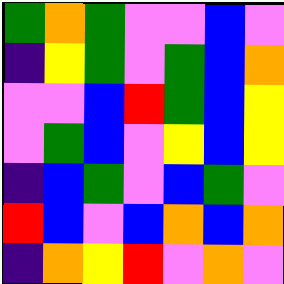[["green", "orange", "green", "violet", "violet", "blue", "violet"], ["indigo", "yellow", "green", "violet", "green", "blue", "orange"], ["violet", "violet", "blue", "red", "green", "blue", "yellow"], ["violet", "green", "blue", "violet", "yellow", "blue", "yellow"], ["indigo", "blue", "green", "violet", "blue", "green", "violet"], ["red", "blue", "violet", "blue", "orange", "blue", "orange"], ["indigo", "orange", "yellow", "red", "violet", "orange", "violet"]]